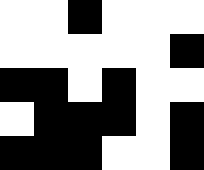[["white", "white", "black", "white", "white", "white"], ["white", "white", "white", "white", "white", "black"], ["black", "black", "white", "black", "white", "white"], ["white", "black", "black", "black", "white", "black"], ["black", "black", "black", "white", "white", "black"]]